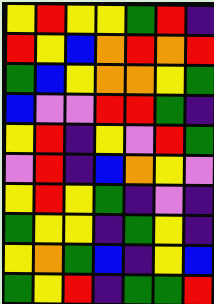[["yellow", "red", "yellow", "yellow", "green", "red", "indigo"], ["red", "yellow", "blue", "orange", "red", "orange", "red"], ["green", "blue", "yellow", "orange", "orange", "yellow", "green"], ["blue", "violet", "violet", "red", "red", "green", "indigo"], ["yellow", "red", "indigo", "yellow", "violet", "red", "green"], ["violet", "red", "indigo", "blue", "orange", "yellow", "violet"], ["yellow", "red", "yellow", "green", "indigo", "violet", "indigo"], ["green", "yellow", "yellow", "indigo", "green", "yellow", "indigo"], ["yellow", "orange", "green", "blue", "indigo", "yellow", "blue"], ["green", "yellow", "red", "indigo", "green", "green", "red"]]